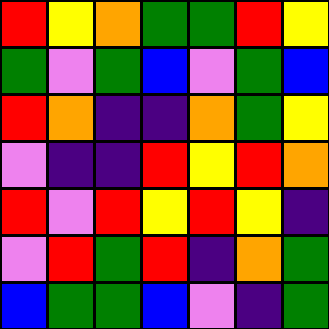[["red", "yellow", "orange", "green", "green", "red", "yellow"], ["green", "violet", "green", "blue", "violet", "green", "blue"], ["red", "orange", "indigo", "indigo", "orange", "green", "yellow"], ["violet", "indigo", "indigo", "red", "yellow", "red", "orange"], ["red", "violet", "red", "yellow", "red", "yellow", "indigo"], ["violet", "red", "green", "red", "indigo", "orange", "green"], ["blue", "green", "green", "blue", "violet", "indigo", "green"]]